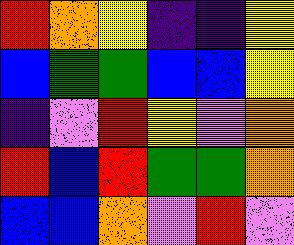[["red", "orange", "yellow", "indigo", "indigo", "yellow"], ["blue", "green", "green", "blue", "blue", "yellow"], ["indigo", "violet", "red", "yellow", "violet", "orange"], ["red", "blue", "red", "green", "green", "orange"], ["blue", "blue", "orange", "violet", "red", "violet"]]